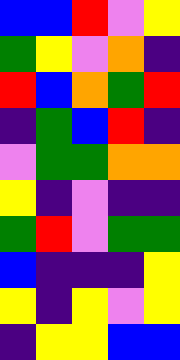[["blue", "blue", "red", "violet", "yellow"], ["green", "yellow", "violet", "orange", "indigo"], ["red", "blue", "orange", "green", "red"], ["indigo", "green", "blue", "red", "indigo"], ["violet", "green", "green", "orange", "orange"], ["yellow", "indigo", "violet", "indigo", "indigo"], ["green", "red", "violet", "green", "green"], ["blue", "indigo", "indigo", "indigo", "yellow"], ["yellow", "indigo", "yellow", "violet", "yellow"], ["indigo", "yellow", "yellow", "blue", "blue"]]